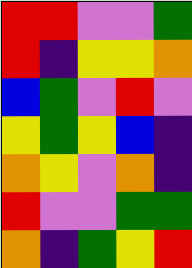[["red", "red", "violet", "violet", "green"], ["red", "indigo", "yellow", "yellow", "orange"], ["blue", "green", "violet", "red", "violet"], ["yellow", "green", "yellow", "blue", "indigo"], ["orange", "yellow", "violet", "orange", "indigo"], ["red", "violet", "violet", "green", "green"], ["orange", "indigo", "green", "yellow", "red"]]